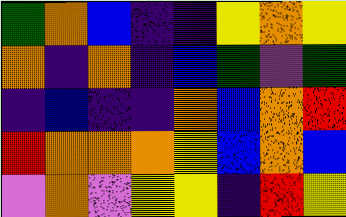[["green", "orange", "blue", "indigo", "indigo", "yellow", "orange", "yellow"], ["orange", "indigo", "orange", "indigo", "blue", "green", "violet", "green"], ["indigo", "blue", "indigo", "indigo", "orange", "blue", "orange", "red"], ["red", "orange", "orange", "orange", "yellow", "blue", "orange", "blue"], ["violet", "orange", "violet", "yellow", "yellow", "indigo", "red", "yellow"]]